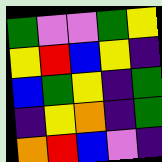[["green", "violet", "violet", "green", "yellow"], ["yellow", "red", "blue", "yellow", "indigo"], ["blue", "green", "yellow", "indigo", "green"], ["indigo", "yellow", "orange", "indigo", "green"], ["orange", "red", "blue", "violet", "indigo"]]